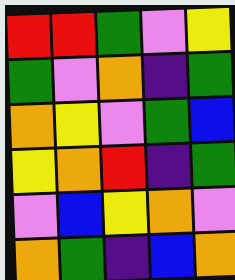[["red", "red", "green", "violet", "yellow"], ["green", "violet", "orange", "indigo", "green"], ["orange", "yellow", "violet", "green", "blue"], ["yellow", "orange", "red", "indigo", "green"], ["violet", "blue", "yellow", "orange", "violet"], ["orange", "green", "indigo", "blue", "orange"]]